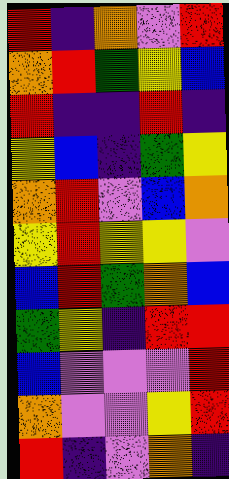[["red", "indigo", "orange", "violet", "red"], ["orange", "red", "green", "yellow", "blue"], ["red", "indigo", "indigo", "red", "indigo"], ["yellow", "blue", "indigo", "green", "yellow"], ["orange", "red", "violet", "blue", "orange"], ["yellow", "red", "yellow", "yellow", "violet"], ["blue", "red", "green", "orange", "blue"], ["green", "yellow", "indigo", "red", "red"], ["blue", "violet", "violet", "violet", "red"], ["orange", "violet", "violet", "yellow", "red"], ["red", "indigo", "violet", "orange", "indigo"]]